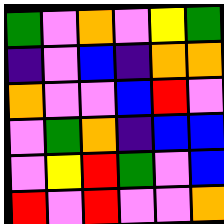[["green", "violet", "orange", "violet", "yellow", "green"], ["indigo", "violet", "blue", "indigo", "orange", "orange"], ["orange", "violet", "violet", "blue", "red", "violet"], ["violet", "green", "orange", "indigo", "blue", "blue"], ["violet", "yellow", "red", "green", "violet", "blue"], ["red", "violet", "red", "violet", "violet", "orange"]]